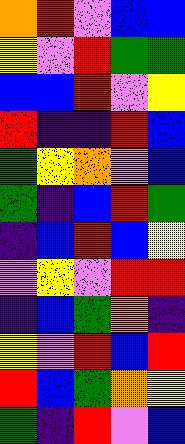[["orange", "red", "violet", "blue", "blue"], ["yellow", "violet", "red", "green", "green"], ["blue", "blue", "red", "violet", "yellow"], ["red", "indigo", "indigo", "red", "blue"], ["green", "yellow", "orange", "violet", "blue"], ["green", "indigo", "blue", "red", "green"], ["indigo", "blue", "red", "blue", "yellow"], ["violet", "yellow", "violet", "red", "red"], ["indigo", "blue", "green", "orange", "indigo"], ["yellow", "violet", "red", "blue", "red"], ["red", "blue", "green", "orange", "yellow"], ["green", "indigo", "red", "violet", "blue"]]